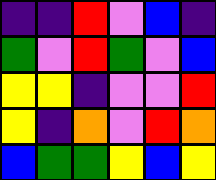[["indigo", "indigo", "red", "violet", "blue", "indigo"], ["green", "violet", "red", "green", "violet", "blue"], ["yellow", "yellow", "indigo", "violet", "violet", "red"], ["yellow", "indigo", "orange", "violet", "red", "orange"], ["blue", "green", "green", "yellow", "blue", "yellow"]]